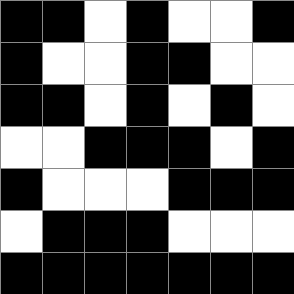[["black", "black", "white", "black", "white", "white", "black"], ["black", "white", "white", "black", "black", "white", "white"], ["black", "black", "white", "black", "white", "black", "white"], ["white", "white", "black", "black", "black", "white", "black"], ["black", "white", "white", "white", "black", "black", "black"], ["white", "black", "black", "black", "white", "white", "white"], ["black", "black", "black", "black", "black", "black", "black"]]